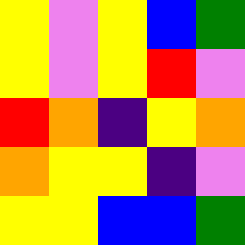[["yellow", "violet", "yellow", "blue", "green"], ["yellow", "violet", "yellow", "red", "violet"], ["red", "orange", "indigo", "yellow", "orange"], ["orange", "yellow", "yellow", "indigo", "violet"], ["yellow", "yellow", "blue", "blue", "green"]]